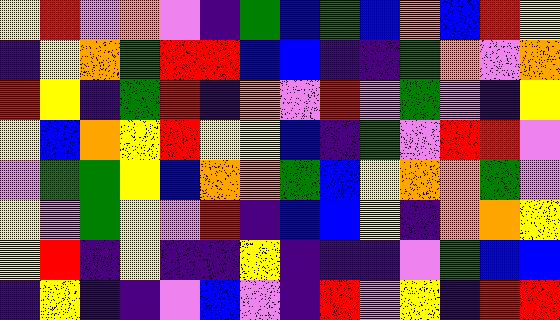[["yellow", "red", "violet", "orange", "violet", "indigo", "green", "blue", "green", "blue", "orange", "blue", "red", "yellow"], ["indigo", "yellow", "orange", "green", "red", "red", "blue", "blue", "indigo", "indigo", "green", "orange", "violet", "orange"], ["red", "yellow", "indigo", "green", "red", "indigo", "orange", "violet", "red", "violet", "green", "violet", "indigo", "yellow"], ["yellow", "blue", "orange", "yellow", "red", "yellow", "yellow", "blue", "indigo", "green", "violet", "red", "red", "violet"], ["violet", "green", "green", "yellow", "blue", "orange", "orange", "green", "blue", "yellow", "orange", "orange", "green", "violet"], ["yellow", "violet", "green", "yellow", "violet", "red", "indigo", "blue", "blue", "yellow", "indigo", "orange", "orange", "yellow"], ["yellow", "red", "indigo", "yellow", "indigo", "indigo", "yellow", "indigo", "indigo", "indigo", "violet", "green", "blue", "blue"], ["indigo", "yellow", "indigo", "indigo", "violet", "blue", "violet", "indigo", "red", "violet", "yellow", "indigo", "red", "red"]]